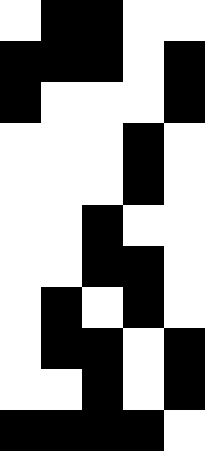[["white", "black", "black", "white", "white"], ["black", "black", "black", "white", "black"], ["black", "white", "white", "white", "black"], ["white", "white", "white", "black", "white"], ["white", "white", "white", "black", "white"], ["white", "white", "black", "white", "white"], ["white", "white", "black", "black", "white"], ["white", "black", "white", "black", "white"], ["white", "black", "black", "white", "black"], ["white", "white", "black", "white", "black"], ["black", "black", "black", "black", "white"]]